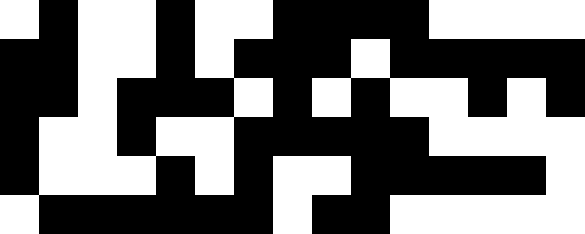[["white", "black", "white", "white", "black", "white", "white", "black", "black", "black", "black", "white", "white", "white", "white"], ["black", "black", "white", "white", "black", "white", "black", "black", "black", "white", "black", "black", "black", "black", "black"], ["black", "black", "white", "black", "black", "black", "white", "black", "white", "black", "white", "white", "black", "white", "black"], ["black", "white", "white", "black", "white", "white", "black", "black", "black", "black", "black", "white", "white", "white", "white"], ["black", "white", "white", "white", "black", "white", "black", "white", "white", "black", "black", "black", "black", "black", "white"], ["white", "black", "black", "black", "black", "black", "black", "white", "black", "black", "white", "white", "white", "white", "white"]]